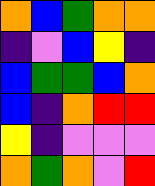[["orange", "blue", "green", "orange", "orange"], ["indigo", "violet", "blue", "yellow", "indigo"], ["blue", "green", "green", "blue", "orange"], ["blue", "indigo", "orange", "red", "red"], ["yellow", "indigo", "violet", "violet", "violet"], ["orange", "green", "orange", "violet", "red"]]